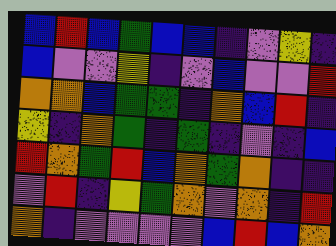[["blue", "red", "blue", "green", "blue", "blue", "indigo", "violet", "yellow", "indigo"], ["blue", "violet", "violet", "yellow", "indigo", "violet", "blue", "violet", "violet", "red"], ["orange", "orange", "blue", "green", "green", "indigo", "orange", "blue", "red", "indigo"], ["yellow", "indigo", "orange", "green", "indigo", "green", "indigo", "violet", "indigo", "blue"], ["red", "orange", "green", "red", "blue", "orange", "green", "orange", "indigo", "indigo"], ["violet", "red", "indigo", "yellow", "green", "orange", "violet", "orange", "indigo", "red"], ["orange", "indigo", "violet", "violet", "violet", "violet", "blue", "red", "blue", "orange"]]